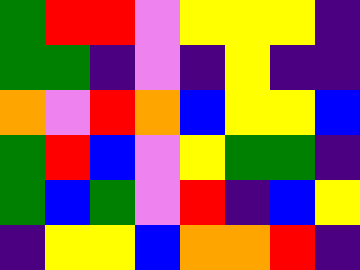[["green", "red", "red", "violet", "yellow", "yellow", "yellow", "indigo"], ["green", "green", "indigo", "violet", "indigo", "yellow", "indigo", "indigo"], ["orange", "violet", "red", "orange", "blue", "yellow", "yellow", "blue"], ["green", "red", "blue", "violet", "yellow", "green", "green", "indigo"], ["green", "blue", "green", "violet", "red", "indigo", "blue", "yellow"], ["indigo", "yellow", "yellow", "blue", "orange", "orange", "red", "indigo"]]